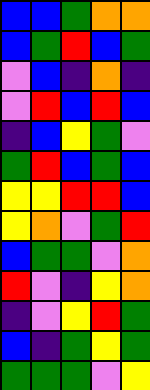[["blue", "blue", "green", "orange", "orange"], ["blue", "green", "red", "blue", "green"], ["violet", "blue", "indigo", "orange", "indigo"], ["violet", "red", "blue", "red", "blue"], ["indigo", "blue", "yellow", "green", "violet"], ["green", "red", "blue", "green", "blue"], ["yellow", "yellow", "red", "red", "blue"], ["yellow", "orange", "violet", "green", "red"], ["blue", "green", "green", "violet", "orange"], ["red", "violet", "indigo", "yellow", "orange"], ["indigo", "violet", "yellow", "red", "green"], ["blue", "indigo", "green", "yellow", "green"], ["green", "green", "green", "violet", "yellow"]]